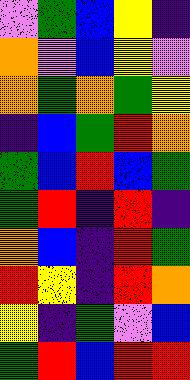[["violet", "green", "blue", "yellow", "indigo"], ["orange", "violet", "blue", "yellow", "violet"], ["orange", "green", "orange", "green", "yellow"], ["indigo", "blue", "green", "red", "orange"], ["green", "blue", "red", "blue", "green"], ["green", "red", "indigo", "red", "indigo"], ["orange", "blue", "indigo", "red", "green"], ["red", "yellow", "indigo", "red", "orange"], ["yellow", "indigo", "green", "violet", "blue"], ["green", "red", "blue", "red", "red"]]